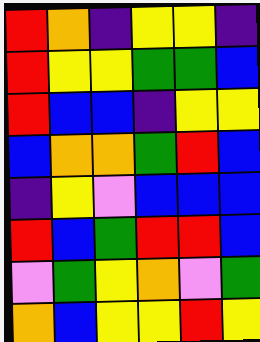[["red", "orange", "indigo", "yellow", "yellow", "indigo"], ["red", "yellow", "yellow", "green", "green", "blue"], ["red", "blue", "blue", "indigo", "yellow", "yellow"], ["blue", "orange", "orange", "green", "red", "blue"], ["indigo", "yellow", "violet", "blue", "blue", "blue"], ["red", "blue", "green", "red", "red", "blue"], ["violet", "green", "yellow", "orange", "violet", "green"], ["orange", "blue", "yellow", "yellow", "red", "yellow"]]